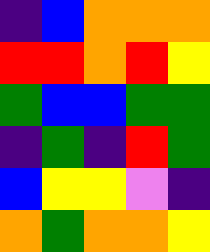[["indigo", "blue", "orange", "orange", "orange"], ["red", "red", "orange", "red", "yellow"], ["green", "blue", "blue", "green", "green"], ["indigo", "green", "indigo", "red", "green"], ["blue", "yellow", "yellow", "violet", "indigo"], ["orange", "green", "orange", "orange", "yellow"]]